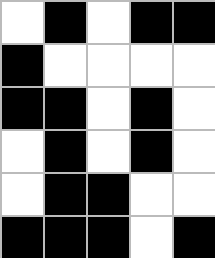[["white", "black", "white", "black", "black"], ["black", "white", "white", "white", "white"], ["black", "black", "white", "black", "white"], ["white", "black", "white", "black", "white"], ["white", "black", "black", "white", "white"], ["black", "black", "black", "white", "black"]]